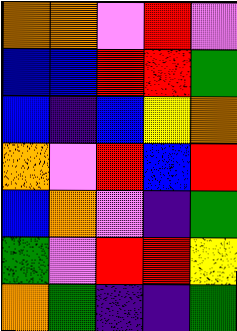[["orange", "orange", "violet", "red", "violet"], ["blue", "blue", "red", "red", "green"], ["blue", "indigo", "blue", "yellow", "orange"], ["orange", "violet", "red", "blue", "red"], ["blue", "orange", "violet", "indigo", "green"], ["green", "violet", "red", "red", "yellow"], ["orange", "green", "indigo", "indigo", "green"]]